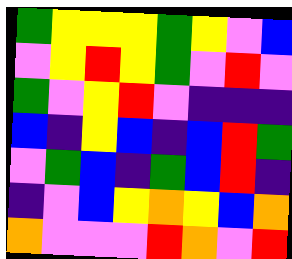[["green", "yellow", "yellow", "yellow", "green", "yellow", "violet", "blue"], ["violet", "yellow", "red", "yellow", "green", "violet", "red", "violet"], ["green", "violet", "yellow", "red", "violet", "indigo", "indigo", "indigo"], ["blue", "indigo", "yellow", "blue", "indigo", "blue", "red", "green"], ["violet", "green", "blue", "indigo", "green", "blue", "red", "indigo"], ["indigo", "violet", "blue", "yellow", "orange", "yellow", "blue", "orange"], ["orange", "violet", "violet", "violet", "red", "orange", "violet", "red"]]